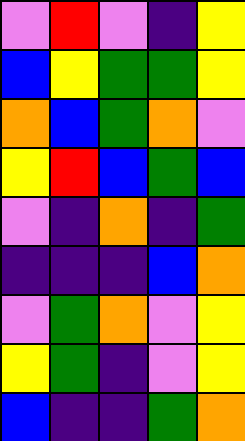[["violet", "red", "violet", "indigo", "yellow"], ["blue", "yellow", "green", "green", "yellow"], ["orange", "blue", "green", "orange", "violet"], ["yellow", "red", "blue", "green", "blue"], ["violet", "indigo", "orange", "indigo", "green"], ["indigo", "indigo", "indigo", "blue", "orange"], ["violet", "green", "orange", "violet", "yellow"], ["yellow", "green", "indigo", "violet", "yellow"], ["blue", "indigo", "indigo", "green", "orange"]]